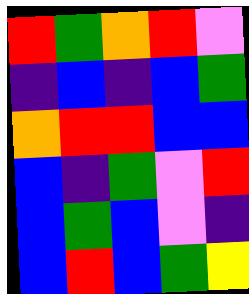[["red", "green", "orange", "red", "violet"], ["indigo", "blue", "indigo", "blue", "green"], ["orange", "red", "red", "blue", "blue"], ["blue", "indigo", "green", "violet", "red"], ["blue", "green", "blue", "violet", "indigo"], ["blue", "red", "blue", "green", "yellow"]]